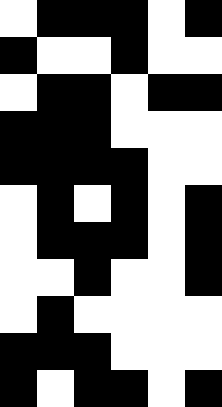[["white", "black", "black", "black", "white", "black"], ["black", "white", "white", "black", "white", "white"], ["white", "black", "black", "white", "black", "black"], ["black", "black", "black", "white", "white", "white"], ["black", "black", "black", "black", "white", "white"], ["white", "black", "white", "black", "white", "black"], ["white", "black", "black", "black", "white", "black"], ["white", "white", "black", "white", "white", "black"], ["white", "black", "white", "white", "white", "white"], ["black", "black", "black", "white", "white", "white"], ["black", "white", "black", "black", "white", "black"]]